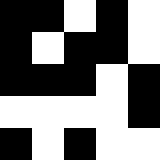[["black", "black", "white", "black", "white"], ["black", "white", "black", "black", "white"], ["black", "black", "black", "white", "black"], ["white", "white", "white", "white", "black"], ["black", "white", "black", "white", "white"]]